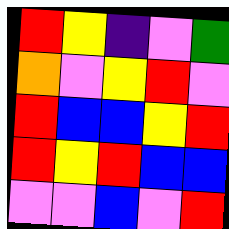[["red", "yellow", "indigo", "violet", "green"], ["orange", "violet", "yellow", "red", "violet"], ["red", "blue", "blue", "yellow", "red"], ["red", "yellow", "red", "blue", "blue"], ["violet", "violet", "blue", "violet", "red"]]